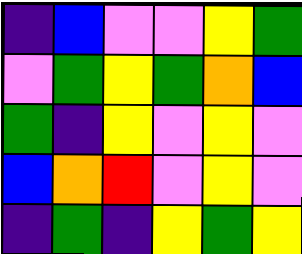[["indigo", "blue", "violet", "violet", "yellow", "green"], ["violet", "green", "yellow", "green", "orange", "blue"], ["green", "indigo", "yellow", "violet", "yellow", "violet"], ["blue", "orange", "red", "violet", "yellow", "violet"], ["indigo", "green", "indigo", "yellow", "green", "yellow"]]